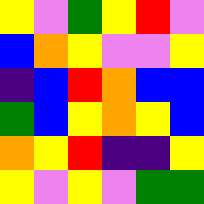[["yellow", "violet", "green", "yellow", "red", "violet"], ["blue", "orange", "yellow", "violet", "violet", "yellow"], ["indigo", "blue", "red", "orange", "blue", "blue"], ["green", "blue", "yellow", "orange", "yellow", "blue"], ["orange", "yellow", "red", "indigo", "indigo", "yellow"], ["yellow", "violet", "yellow", "violet", "green", "green"]]